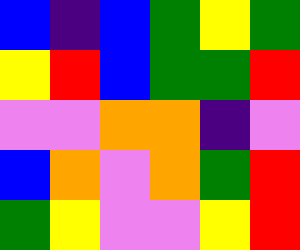[["blue", "indigo", "blue", "green", "yellow", "green"], ["yellow", "red", "blue", "green", "green", "red"], ["violet", "violet", "orange", "orange", "indigo", "violet"], ["blue", "orange", "violet", "orange", "green", "red"], ["green", "yellow", "violet", "violet", "yellow", "red"]]